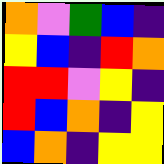[["orange", "violet", "green", "blue", "indigo"], ["yellow", "blue", "indigo", "red", "orange"], ["red", "red", "violet", "yellow", "indigo"], ["red", "blue", "orange", "indigo", "yellow"], ["blue", "orange", "indigo", "yellow", "yellow"]]